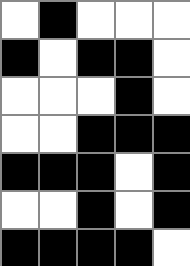[["white", "black", "white", "white", "white"], ["black", "white", "black", "black", "white"], ["white", "white", "white", "black", "white"], ["white", "white", "black", "black", "black"], ["black", "black", "black", "white", "black"], ["white", "white", "black", "white", "black"], ["black", "black", "black", "black", "white"]]